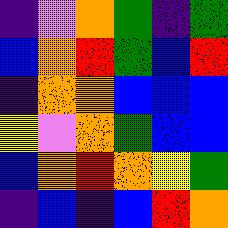[["indigo", "violet", "orange", "green", "indigo", "green"], ["blue", "orange", "red", "green", "blue", "red"], ["indigo", "orange", "orange", "blue", "blue", "blue"], ["yellow", "violet", "orange", "green", "blue", "blue"], ["blue", "orange", "red", "orange", "yellow", "green"], ["indigo", "blue", "indigo", "blue", "red", "orange"]]